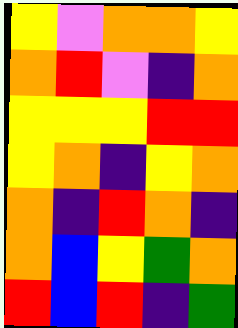[["yellow", "violet", "orange", "orange", "yellow"], ["orange", "red", "violet", "indigo", "orange"], ["yellow", "yellow", "yellow", "red", "red"], ["yellow", "orange", "indigo", "yellow", "orange"], ["orange", "indigo", "red", "orange", "indigo"], ["orange", "blue", "yellow", "green", "orange"], ["red", "blue", "red", "indigo", "green"]]